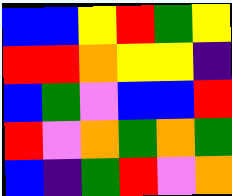[["blue", "blue", "yellow", "red", "green", "yellow"], ["red", "red", "orange", "yellow", "yellow", "indigo"], ["blue", "green", "violet", "blue", "blue", "red"], ["red", "violet", "orange", "green", "orange", "green"], ["blue", "indigo", "green", "red", "violet", "orange"]]